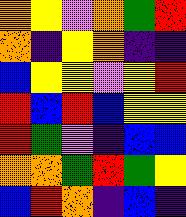[["orange", "yellow", "violet", "orange", "green", "red"], ["orange", "indigo", "yellow", "orange", "indigo", "indigo"], ["blue", "yellow", "yellow", "violet", "yellow", "red"], ["red", "blue", "red", "blue", "yellow", "yellow"], ["red", "green", "violet", "indigo", "blue", "blue"], ["orange", "orange", "green", "red", "green", "yellow"], ["blue", "red", "orange", "indigo", "blue", "indigo"]]